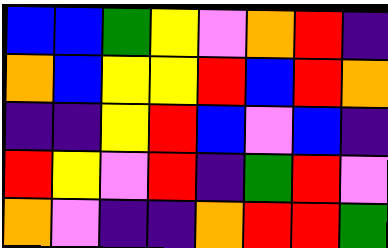[["blue", "blue", "green", "yellow", "violet", "orange", "red", "indigo"], ["orange", "blue", "yellow", "yellow", "red", "blue", "red", "orange"], ["indigo", "indigo", "yellow", "red", "blue", "violet", "blue", "indigo"], ["red", "yellow", "violet", "red", "indigo", "green", "red", "violet"], ["orange", "violet", "indigo", "indigo", "orange", "red", "red", "green"]]